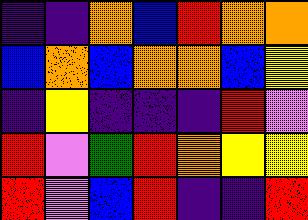[["indigo", "indigo", "orange", "blue", "red", "orange", "orange"], ["blue", "orange", "blue", "orange", "orange", "blue", "yellow"], ["indigo", "yellow", "indigo", "indigo", "indigo", "red", "violet"], ["red", "violet", "green", "red", "orange", "yellow", "yellow"], ["red", "violet", "blue", "red", "indigo", "indigo", "red"]]